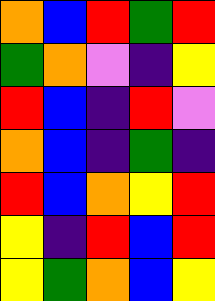[["orange", "blue", "red", "green", "red"], ["green", "orange", "violet", "indigo", "yellow"], ["red", "blue", "indigo", "red", "violet"], ["orange", "blue", "indigo", "green", "indigo"], ["red", "blue", "orange", "yellow", "red"], ["yellow", "indigo", "red", "blue", "red"], ["yellow", "green", "orange", "blue", "yellow"]]